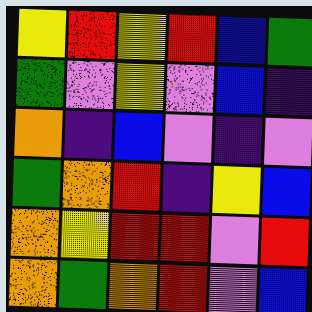[["yellow", "red", "yellow", "red", "blue", "green"], ["green", "violet", "yellow", "violet", "blue", "indigo"], ["orange", "indigo", "blue", "violet", "indigo", "violet"], ["green", "orange", "red", "indigo", "yellow", "blue"], ["orange", "yellow", "red", "red", "violet", "red"], ["orange", "green", "orange", "red", "violet", "blue"]]